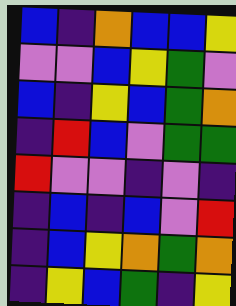[["blue", "indigo", "orange", "blue", "blue", "yellow"], ["violet", "violet", "blue", "yellow", "green", "violet"], ["blue", "indigo", "yellow", "blue", "green", "orange"], ["indigo", "red", "blue", "violet", "green", "green"], ["red", "violet", "violet", "indigo", "violet", "indigo"], ["indigo", "blue", "indigo", "blue", "violet", "red"], ["indigo", "blue", "yellow", "orange", "green", "orange"], ["indigo", "yellow", "blue", "green", "indigo", "yellow"]]